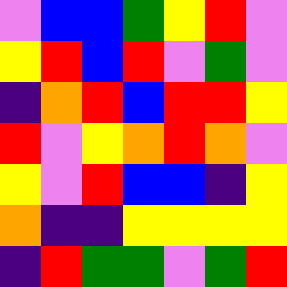[["violet", "blue", "blue", "green", "yellow", "red", "violet"], ["yellow", "red", "blue", "red", "violet", "green", "violet"], ["indigo", "orange", "red", "blue", "red", "red", "yellow"], ["red", "violet", "yellow", "orange", "red", "orange", "violet"], ["yellow", "violet", "red", "blue", "blue", "indigo", "yellow"], ["orange", "indigo", "indigo", "yellow", "yellow", "yellow", "yellow"], ["indigo", "red", "green", "green", "violet", "green", "red"]]